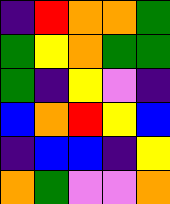[["indigo", "red", "orange", "orange", "green"], ["green", "yellow", "orange", "green", "green"], ["green", "indigo", "yellow", "violet", "indigo"], ["blue", "orange", "red", "yellow", "blue"], ["indigo", "blue", "blue", "indigo", "yellow"], ["orange", "green", "violet", "violet", "orange"]]